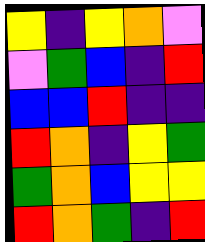[["yellow", "indigo", "yellow", "orange", "violet"], ["violet", "green", "blue", "indigo", "red"], ["blue", "blue", "red", "indigo", "indigo"], ["red", "orange", "indigo", "yellow", "green"], ["green", "orange", "blue", "yellow", "yellow"], ["red", "orange", "green", "indigo", "red"]]